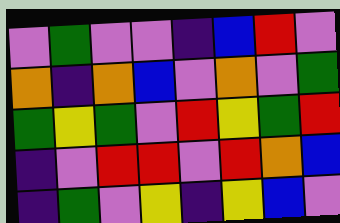[["violet", "green", "violet", "violet", "indigo", "blue", "red", "violet"], ["orange", "indigo", "orange", "blue", "violet", "orange", "violet", "green"], ["green", "yellow", "green", "violet", "red", "yellow", "green", "red"], ["indigo", "violet", "red", "red", "violet", "red", "orange", "blue"], ["indigo", "green", "violet", "yellow", "indigo", "yellow", "blue", "violet"]]